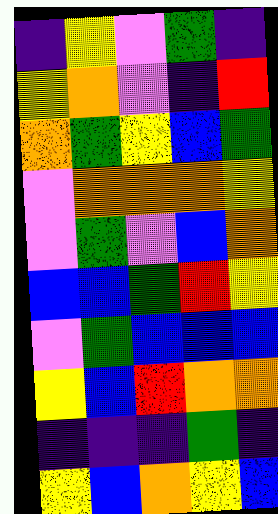[["indigo", "yellow", "violet", "green", "indigo"], ["yellow", "orange", "violet", "indigo", "red"], ["orange", "green", "yellow", "blue", "green"], ["violet", "orange", "orange", "orange", "yellow"], ["violet", "green", "violet", "blue", "orange"], ["blue", "blue", "green", "red", "yellow"], ["violet", "green", "blue", "blue", "blue"], ["yellow", "blue", "red", "orange", "orange"], ["indigo", "indigo", "indigo", "green", "indigo"], ["yellow", "blue", "orange", "yellow", "blue"]]